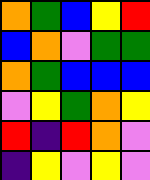[["orange", "green", "blue", "yellow", "red"], ["blue", "orange", "violet", "green", "green"], ["orange", "green", "blue", "blue", "blue"], ["violet", "yellow", "green", "orange", "yellow"], ["red", "indigo", "red", "orange", "violet"], ["indigo", "yellow", "violet", "yellow", "violet"]]